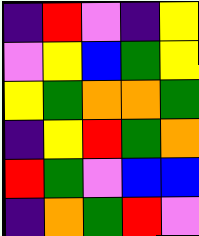[["indigo", "red", "violet", "indigo", "yellow"], ["violet", "yellow", "blue", "green", "yellow"], ["yellow", "green", "orange", "orange", "green"], ["indigo", "yellow", "red", "green", "orange"], ["red", "green", "violet", "blue", "blue"], ["indigo", "orange", "green", "red", "violet"]]